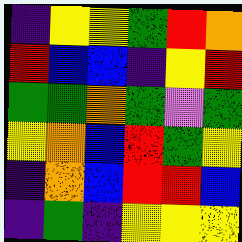[["indigo", "yellow", "yellow", "green", "red", "orange"], ["red", "blue", "blue", "indigo", "yellow", "red"], ["green", "green", "orange", "green", "violet", "green"], ["yellow", "orange", "blue", "red", "green", "yellow"], ["indigo", "orange", "blue", "red", "red", "blue"], ["indigo", "green", "indigo", "yellow", "yellow", "yellow"]]